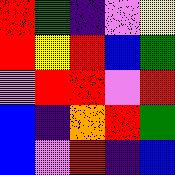[["red", "green", "indigo", "violet", "yellow"], ["red", "yellow", "red", "blue", "green"], ["violet", "red", "red", "violet", "red"], ["blue", "indigo", "orange", "red", "green"], ["blue", "violet", "red", "indigo", "blue"]]